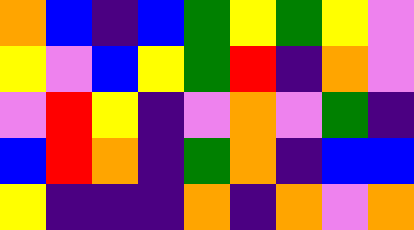[["orange", "blue", "indigo", "blue", "green", "yellow", "green", "yellow", "violet"], ["yellow", "violet", "blue", "yellow", "green", "red", "indigo", "orange", "violet"], ["violet", "red", "yellow", "indigo", "violet", "orange", "violet", "green", "indigo"], ["blue", "red", "orange", "indigo", "green", "orange", "indigo", "blue", "blue"], ["yellow", "indigo", "indigo", "indigo", "orange", "indigo", "orange", "violet", "orange"]]